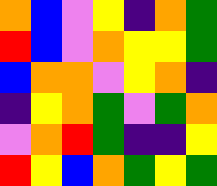[["orange", "blue", "violet", "yellow", "indigo", "orange", "green"], ["red", "blue", "violet", "orange", "yellow", "yellow", "green"], ["blue", "orange", "orange", "violet", "yellow", "orange", "indigo"], ["indigo", "yellow", "orange", "green", "violet", "green", "orange"], ["violet", "orange", "red", "green", "indigo", "indigo", "yellow"], ["red", "yellow", "blue", "orange", "green", "yellow", "green"]]